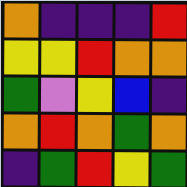[["orange", "indigo", "indigo", "indigo", "red"], ["yellow", "yellow", "red", "orange", "orange"], ["green", "violet", "yellow", "blue", "indigo"], ["orange", "red", "orange", "green", "orange"], ["indigo", "green", "red", "yellow", "green"]]